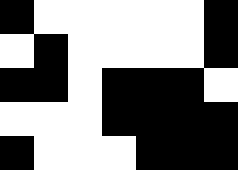[["black", "white", "white", "white", "white", "white", "black"], ["white", "black", "white", "white", "white", "white", "black"], ["black", "black", "white", "black", "black", "black", "white"], ["white", "white", "white", "black", "black", "black", "black"], ["black", "white", "white", "white", "black", "black", "black"]]